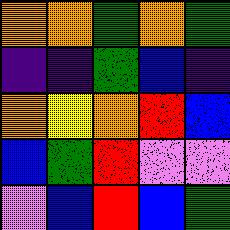[["orange", "orange", "green", "orange", "green"], ["indigo", "indigo", "green", "blue", "indigo"], ["orange", "yellow", "orange", "red", "blue"], ["blue", "green", "red", "violet", "violet"], ["violet", "blue", "red", "blue", "green"]]